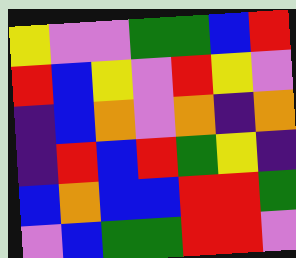[["yellow", "violet", "violet", "green", "green", "blue", "red"], ["red", "blue", "yellow", "violet", "red", "yellow", "violet"], ["indigo", "blue", "orange", "violet", "orange", "indigo", "orange"], ["indigo", "red", "blue", "red", "green", "yellow", "indigo"], ["blue", "orange", "blue", "blue", "red", "red", "green"], ["violet", "blue", "green", "green", "red", "red", "violet"]]